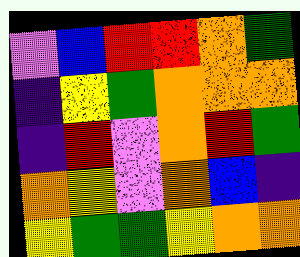[["violet", "blue", "red", "red", "orange", "green"], ["indigo", "yellow", "green", "orange", "orange", "orange"], ["indigo", "red", "violet", "orange", "red", "green"], ["orange", "yellow", "violet", "orange", "blue", "indigo"], ["yellow", "green", "green", "yellow", "orange", "orange"]]